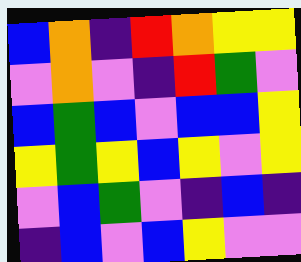[["blue", "orange", "indigo", "red", "orange", "yellow", "yellow"], ["violet", "orange", "violet", "indigo", "red", "green", "violet"], ["blue", "green", "blue", "violet", "blue", "blue", "yellow"], ["yellow", "green", "yellow", "blue", "yellow", "violet", "yellow"], ["violet", "blue", "green", "violet", "indigo", "blue", "indigo"], ["indigo", "blue", "violet", "blue", "yellow", "violet", "violet"]]